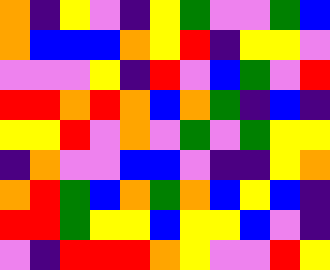[["orange", "indigo", "yellow", "violet", "indigo", "yellow", "green", "violet", "violet", "green", "blue"], ["orange", "blue", "blue", "blue", "orange", "yellow", "red", "indigo", "yellow", "yellow", "violet"], ["violet", "violet", "violet", "yellow", "indigo", "red", "violet", "blue", "green", "violet", "red"], ["red", "red", "orange", "red", "orange", "blue", "orange", "green", "indigo", "blue", "indigo"], ["yellow", "yellow", "red", "violet", "orange", "violet", "green", "violet", "green", "yellow", "yellow"], ["indigo", "orange", "violet", "violet", "blue", "blue", "violet", "indigo", "indigo", "yellow", "orange"], ["orange", "red", "green", "blue", "orange", "green", "orange", "blue", "yellow", "blue", "indigo"], ["red", "red", "green", "yellow", "yellow", "blue", "yellow", "yellow", "blue", "violet", "indigo"], ["violet", "indigo", "red", "red", "red", "orange", "yellow", "violet", "violet", "red", "yellow"]]